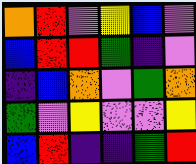[["orange", "red", "violet", "yellow", "blue", "violet"], ["blue", "red", "red", "green", "indigo", "violet"], ["indigo", "blue", "orange", "violet", "green", "orange"], ["green", "violet", "yellow", "violet", "violet", "yellow"], ["blue", "red", "indigo", "indigo", "green", "red"]]